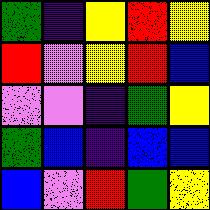[["green", "indigo", "yellow", "red", "yellow"], ["red", "violet", "yellow", "red", "blue"], ["violet", "violet", "indigo", "green", "yellow"], ["green", "blue", "indigo", "blue", "blue"], ["blue", "violet", "red", "green", "yellow"]]